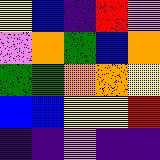[["yellow", "blue", "indigo", "red", "violet"], ["violet", "orange", "green", "blue", "orange"], ["green", "green", "orange", "orange", "yellow"], ["blue", "blue", "yellow", "yellow", "red"], ["indigo", "indigo", "violet", "indigo", "indigo"]]